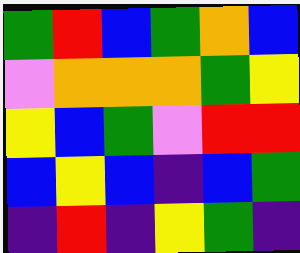[["green", "red", "blue", "green", "orange", "blue"], ["violet", "orange", "orange", "orange", "green", "yellow"], ["yellow", "blue", "green", "violet", "red", "red"], ["blue", "yellow", "blue", "indigo", "blue", "green"], ["indigo", "red", "indigo", "yellow", "green", "indigo"]]